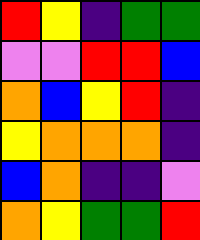[["red", "yellow", "indigo", "green", "green"], ["violet", "violet", "red", "red", "blue"], ["orange", "blue", "yellow", "red", "indigo"], ["yellow", "orange", "orange", "orange", "indigo"], ["blue", "orange", "indigo", "indigo", "violet"], ["orange", "yellow", "green", "green", "red"]]